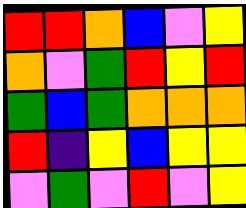[["red", "red", "orange", "blue", "violet", "yellow"], ["orange", "violet", "green", "red", "yellow", "red"], ["green", "blue", "green", "orange", "orange", "orange"], ["red", "indigo", "yellow", "blue", "yellow", "yellow"], ["violet", "green", "violet", "red", "violet", "yellow"]]